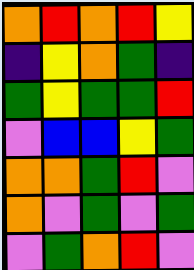[["orange", "red", "orange", "red", "yellow"], ["indigo", "yellow", "orange", "green", "indigo"], ["green", "yellow", "green", "green", "red"], ["violet", "blue", "blue", "yellow", "green"], ["orange", "orange", "green", "red", "violet"], ["orange", "violet", "green", "violet", "green"], ["violet", "green", "orange", "red", "violet"]]